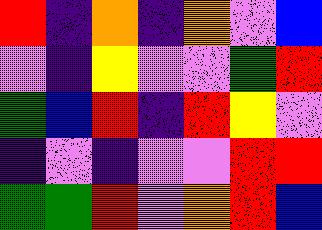[["red", "indigo", "orange", "indigo", "orange", "violet", "blue"], ["violet", "indigo", "yellow", "violet", "violet", "green", "red"], ["green", "blue", "red", "indigo", "red", "yellow", "violet"], ["indigo", "violet", "indigo", "violet", "violet", "red", "red"], ["green", "green", "red", "violet", "orange", "red", "blue"]]